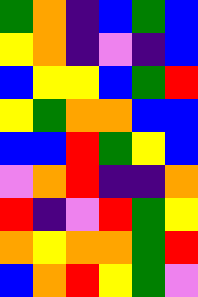[["green", "orange", "indigo", "blue", "green", "blue"], ["yellow", "orange", "indigo", "violet", "indigo", "blue"], ["blue", "yellow", "yellow", "blue", "green", "red"], ["yellow", "green", "orange", "orange", "blue", "blue"], ["blue", "blue", "red", "green", "yellow", "blue"], ["violet", "orange", "red", "indigo", "indigo", "orange"], ["red", "indigo", "violet", "red", "green", "yellow"], ["orange", "yellow", "orange", "orange", "green", "red"], ["blue", "orange", "red", "yellow", "green", "violet"]]